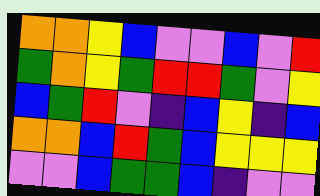[["orange", "orange", "yellow", "blue", "violet", "violet", "blue", "violet", "red"], ["green", "orange", "yellow", "green", "red", "red", "green", "violet", "yellow"], ["blue", "green", "red", "violet", "indigo", "blue", "yellow", "indigo", "blue"], ["orange", "orange", "blue", "red", "green", "blue", "yellow", "yellow", "yellow"], ["violet", "violet", "blue", "green", "green", "blue", "indigo", "violet", "violet"]]